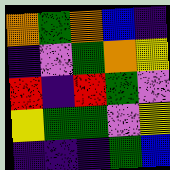[["orange", "green", "orange", "blue", "indigo"], ["indigo", "violet", "green", "orange", "yellow"], ["red", "indigo", "red", "green", "violet"], ["yellow", "green", "green", "violet", "yellow"], ["indigo", "indigo", "indigo", "green", "blue"]]